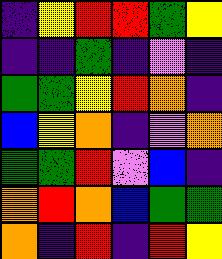[["indigo", "yellow", "red", "red", "green", "yellow"], ["indigo", "indigo", "green", "indigo", "violet", "indigo"], ["green", "green", "yellow", "red", "orange", "indigo"], ["blue", "yellow", "orange", "indigo", "violet", "orange"], ["green", "green", "red", "violet", "blue", "indigo"], ["orange", "red", "orange", "blue", "green", "green"], ["orange", "indigo", "red", "indigo", "red", "yellow"]]